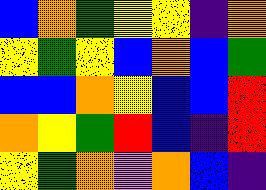[["blue", "orange", "green", "yellow", "yellow", "indigo", "orange"], ["yellow", "green", "yellow", "blue", "orange", "blue", "green"], ["blue", "blue", "orange", "yellow", "blue", "blue", "red"], ["orange", "yellow", "green", "red", "blue", "indigo", "red"], ["yellow", "green", "orange", "violet", "orange", "blue", "indigo"]]